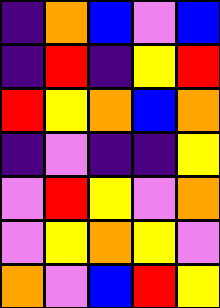[["indigo", "orange", "blue", "violet", "blue"], ["indigo", "red", "indigo", "yellow", "red"], ["red", "yellow", "orange", "blue", "orange"], ["indigo", "violet", "indigo", "indigo", "yellow"], ["violet", "red", "yellow", "violet", "orange"], ["violet", "yellow", "orange", "yellow", "violet"], ["orange", "violet", "blue", "red", "yellow"]]